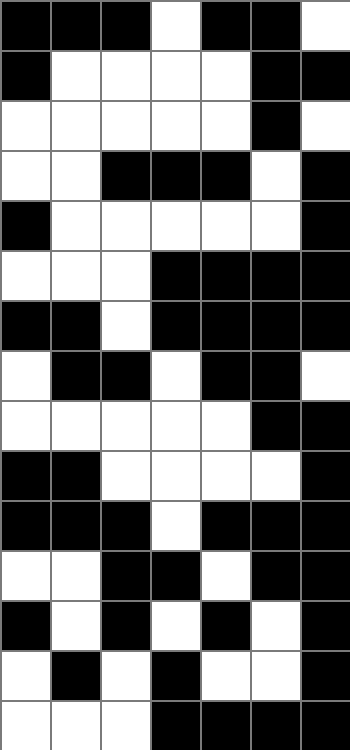[["black", "black", "black", "white", "black", "black", "white"], ["black", "white", "white", "white", "white", "black", "black"], ["white", "white", "white", "white", "white", "black", "white"], ["white", "white", "black", "black", "black", "white", "black"], ["black", "white", "white", "white", "white", "white", "black"], ["white", "white", "white", "black", "black", "black", "black"], ["black", "black", "white", "black", "black", "black", "black"], ["white", "black", "black", "white", "black", "black", "white"], ["white", "white", "white", "white", "white", "black", "black"], ["black", "black", "white", "white", "white", "white", "black"], ["black", "black", "black", "white", "black", "black", "black"], ["white", "white", "black", "black", "white", "black", "black"], ["black", "white", "black", "white", "black", "white", "black"], ["white", "black", "white", "black", "white", "white", "black"], ["white", "white", "white", "black", "black", "black", "black"]]